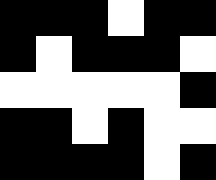[["black", "black", "black", "white", "black", "black"], ["black", "white", "black", "black", "black", "white"], ["white", "white", "white", "white", "white", "black"], ["black", "black", "white", "black", "white", "white"], ["black", "black", "black", "black", "white", "black"]]